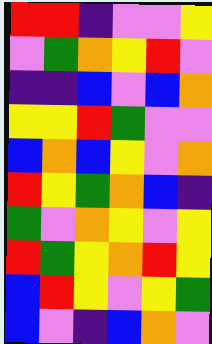[["red", "red", "indigo", "violet", "violet", "yellow"], ["violet", "green", "orange", "yellow", "red", "violet"], ["indigo", "indigo", "blue", "violet", "blue", "orange"], ["yellow", "yellow", "red", "green", "violet", "violet"], ["blue", "orange", "blue", "yellow", "violet", "orange"], ["red", "yellow", "green", "orange", "blue", "indigo"], ["green", "violet", "orange", "yellow", "violet", "yellow"], ["red", "green", "yellow", "orange", "red", "yellow"], ["blue", "red", "yellow", "violet", "yellow", "green"], ["blue", "violet", "indigo", "blue", "orange", "violet"]]